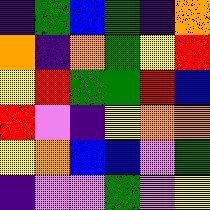[["indigo", "green", "blue", "green", "indigo", "orange"], ["orange", "indigo", "orange", "green", "yellow", "red"], ["yellow", "red", "green", "green", "red", "blue"], ["red", "violet", "indigo", "yellow", "orange", "orange"], ["yellow", "orange", "blue", "blue", "violet", "green"], ["indigo", "violet", "violet", "green", "violet", "yellow"]]